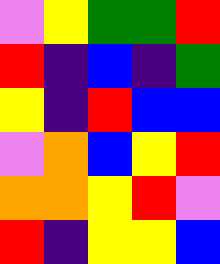[["violet", "yellow", "green", "green", "red"], ["red", "indigo", "blue", "indigo", "green"], ["yellow", "indigo", "red", "blue", "blue"], ["violet", "orange", "blue", "yellow", "red"], ["orange", "orange", "yellow", "red", "violet"], ["red", "indigo", "yellow", "yellow", "blue"]]